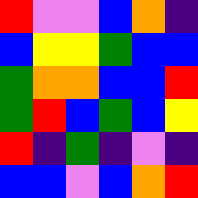[["red", "violet", "violet", "blue", "orange", "indigo"], ["blue", "yellow", "yellow", "green", "blue", "blue"], ["green", "orange", "orange", "blue", "blue", "red"], ["green", "red", "blue", "green", "blue", "yellow"], ["red", "indigo", "green", "indigo", "violet", "indigo"], ["blue", "blue", "violet", "blue", "orange", "red"]]